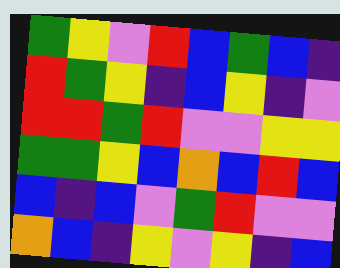[["green", "yellow", "violet", "red", "blue", "green", "blue", "indigo"], ["red", "green", "yellow", "indigo", "blue", "yellow", "indigo", "violet"], ["red", "red", "green", "red", "violet", "violet", "yellow", "yellow"], ["green", "green", "yellow", "blue", "orange", "blue", "red", "blue"], ["blue", "indigo", "blue", "violet", "green", "red", "violet", "violet"], ["orange", "blue", "indigo", "yellow", "violet", "yellow", "indigo", "blue"]]